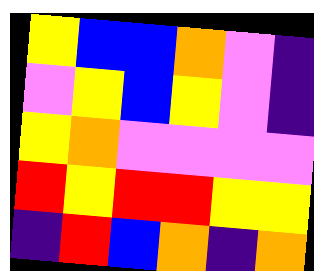[["yellow", "blue", "blue", "orange", "violet", "indigo"], ["violet", "yellow", "blue", "yellow", "violet", "indigo"], ["yellow", "orange", "violet", "violet", "violet", "violet"], ["red", "yellow", "red", "red", "yellow", "yellow"], ["indigo", "red", "blue", "orange", "indigo", "orange"]]